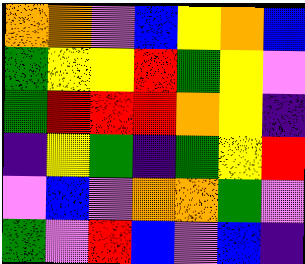[["orange", "orange", "violet", "blue", "yellow", "orange", "blue"], ["green", "yellow", "yellow", "red", "green", "yellow", "violet"], ["green", "red", "red", "red", "orange", "yellow", "indigo"], ["indigo", "yellow", "green", "indigo", "green", "yellow", "red"], ["violet", "blue", "violet", "orange", "orange", "green", "violet"], ["green", "violet", "red", "blue", "violet", "blue", "indigo"]]